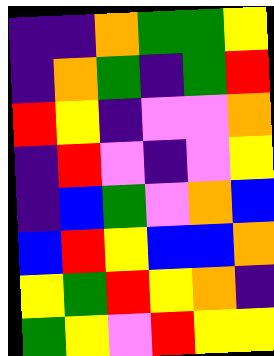[["indigo", "indigo", "orange", "green", "green", "yellow"], ["indigo", "orange", "green", "indigo", "green", "red"], ["red", "yellow", "indigo", "violet", "violet", "orange"], ["indigo", "red", "violet", "indigo", "violet", "yellow"], ["indigo", "blue", "green", "violet", "orange", "blue"], ["blue", "red", "yellow", "blue", "blue", "orange"], ["yellow", "green", "red", "yellow", "orange", "indigo"], ["green", "yellow", "violet", "red", "yellow", "yellow"]]